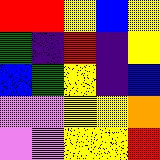[["red", "red", "yellow", "blue", "yellow"], ["green", "indigo", "red", "indigo", "yellow"], ["blue", "green", "yellow", "indigo", "blue"], ["violet", "violet", "yellow", "yellow", "orange"], ["violet", "violet", "yellow", "yellow", "red"]]